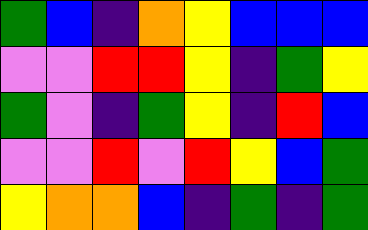[["green", "blue", "indigo", "orange", "yellow", "blue", "blue", "blue"], ["violet", "violet", "red", "red", "yellow", "indigo", "green", "yellow"], ["green", "violet", "indigo", "green", "yellow", "indigo", "red", "blue"], ["violet", "violet", "red", "violet", "red", "yellow", "blue", "green"], ["yellow", "orange", "orange", "blue", "indigo", "green", "indigo", "green"]]